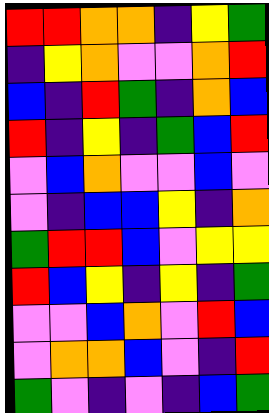[["red", "red", "orange", "orange", "indigo", "yellow", "green"], ["indigo", "yellow", "orange", "violet", "violet", "orange", "red"], ["blue", "indigo", "red", "green", "indigo", "orange", "blue"], ["red", "indigo", "yellow", "indigo", "green", "blue", "red"], ["violet", "blue", "orange", "violet", "violet", "blue", "violet"], ["violet", "indigo", "blue", "blue", "yellow", "indigo", "orange"], ["green", "red", "red", "blue", "violet", "yellow", "yellow"], ["red", "blue", "yellow", "indigo", "yellow", "indigo", "green"], ["violet", "violet", "blue", "orange", "violet", "red", "blue"], ["violet", "orange", "orange", "blue", "violet", "indigo", "red"], ["green", "violet", "indigo", "violet", "indigo", "blue", "green"]]